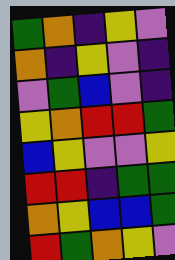[["green", "orange", "indigo", "yellow", "violet"], ["orange", "indigo", "yellow", "violet", "indigo"], ["violet", "green", "blue", "violet", "indigo"], ["yellow", "orange", "red", "red", "green"], ["blue", "yellow", "violet", "violet", "yellow"], ["red", "red", "indigo", "green", "green"], ["orange", "yellow", "blue", "blue", "green"], ["red", "green", "orange", "yellow", "violet"]]